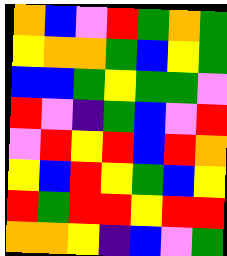[["orange", "blue", "violet", "red", "green", "orange", "green"], ["yellow", "orange", "orange", "green", "blue", "yellow", "green"], ["blue", "blue", "green", "yellow", "green", "green", "violet"], ["red", "violet", "indigo", "green", "blue", "violet", "red"], ["violet", "red", "yellow", "red", "blue", "red", "orange"], ["yellow", "blue", "red", "yellow", "green", "blue", "yellow"], ["red", "green", "red", "red", "yellow", "red", "red"], ["orange", "orange", "yellow", "indigo", "blue", "violet", "green"]]